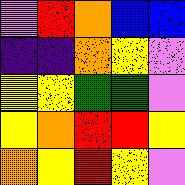[["violet", "red", "orange", "blue", "blue"], ["indigo", "indigo", "orange", "yellow", "violet"], ["yellow", "yellow", "green", "green", "violet"], ["yellow", "orange", "red", "red", "yellow"], ["orange", "yellow", "red", "yellow", "violet"]]